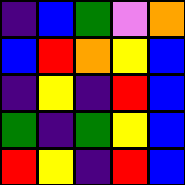[["indigo", "blue", "green", "violet", "orange"], ["blue", "red", "orange", "yellow", "blue"], ["indigo", "yellow", "indigo", "red", "blue"], ["green", "indigo", "green", "yellow", "blue"], ["red", "yellow", "indigo", "red", "blue"]]